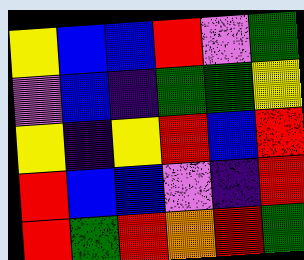[["yellow", "blue", "blue", "red", "violet", "green"], ["violet", "blue", "indigo", "green", "green", "yellow"], ["yellow", "indigo", "yellow", "red", "blue", "red"], ["red", "blue", "blue", "violet", "indigo", "red"], ["red", "green", "red", "orange", "red", "green"]]